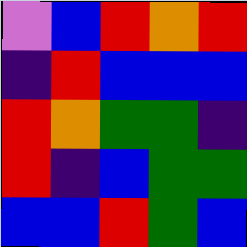[["violet", "blue", "red", "orange", "red"], ["indigo", "red", "blue", "blue", "blue"], ["red", "orange", "green", "green", "indigo"], ["red", "indigo", "blue", "green", "green"], ["blue", "blue", "red", "green", "blue"]]